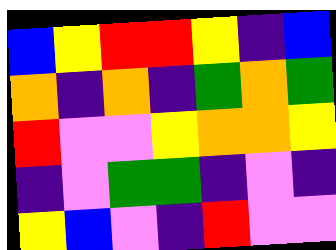[["blue", "yellow", "red", "red", "yellow", "indigo", "blue"], ["orange", "indigo", "orange", "indigo", "green", "orange", "green"], ["red", "violet", "violet", "yellow", "orange", "orange", "yellow"], ["indigo", "violet", "green", "green", "indigo", "violet", "indigo"], ["yellow", "blue", "violet", "indigo", "red", "violet", "violet"]]